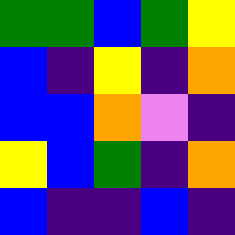[["green", "green", "blue", "green", "yellow"], ["blue", "indigo", "yellow", "indigo", "orange"], ["blue", "blue", "orange", "violet", "indigo"], ["yellow", "blue", "green", "indigo", "orange"], ["blue", "indigo", "indigo", "blue", "indigo"]]